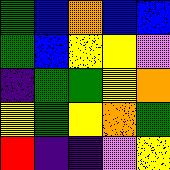[["green", "blue", "orange", "blue", "blue"], ["green", "blue", "yellow", "yellow", "violet"], ["indigo", "green", "green", "yellow", "orange"], ["yellow", "green", "yellow", "orange", "green"], ["red", "indigo", "indigo", "violet", "yellow"]]